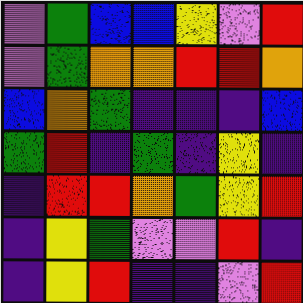[["violet", "green", "blue", "blue", "yellow", "violet", "red"], ["violet", "green", "orange", "orange", "red", "red", "orange"], ["blue", "orange", "green", "indigo", "indigo", "indigo", "blue"], ["green", "red", "indigo", "green", "indigo", "yellow", "indigo"], ["indigo", "red", "red", "orange", "green", "yellow", "red"], ["indigo", "yellow", "green", "violet", "violet", "red", "indigo"], ["indigo", "yellow", "red", "indigo", "indigo", "violet", "red"]]